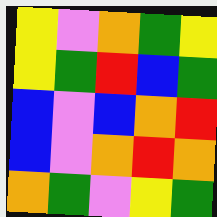[["yellow", "violet", "orange", "green", "yellow"], ["yellow", "green", "red", "blue", "green"], ["blue", "violet", "blue", "orange", "red"], ["blue", "violet", "orange", "red", "orange"], ["orange", "green", "violet", "yellow", "green"]]